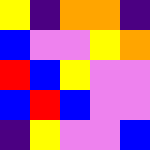[["yellow", "indigo", "orange", "orange", "indigo"], ["blue", "violet", "violet", "yellow", "orange"], ["red", "blue", "yellow", "violet", "violet"], ["blue", "red", "blue", "violet", "violet"], ["indigo", "yellow", "violet", "violet", "blue"]]